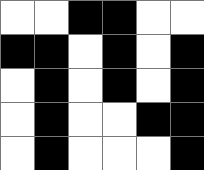[["white", "white", "black", "black", "white", "white"], ["black", "black", "white", "black", "white", "black"], ["white", "black", "white", "black", "white", "black"], ["white", "black", "white", "white", "black", "black"], ["white", "black", "white", "white", "white", "black"]]